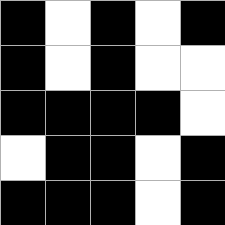[["black", "white", "black", "white", "black"], ["black", "white", "black", "white", "white"], ["black", "black", "black", "black", "white"], ["white", "black", "black", "white", "black"], ["black", "black", "black", "white", "black"]]